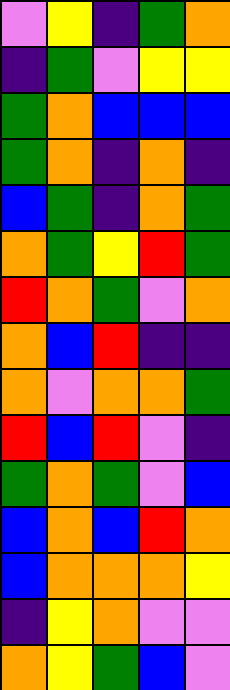[["violet", "yellow", "indigo", "green", "orange"], ["indigo", "green", "violet", "yellow", "yellow"], ["green", "orange", "blue", "blue", "blue"], ["green", "orange", "indigo", "orange", "indigo"], ["blue", "green", "indigo", "orange", "green"], ["orange", "green", "yellow", "red", "green"], ["red", "orange", "green", "violet", "orange"], ["orange", "blue", "red", "indigo", "indigo"], ["orange", "violet", "orange", "orange", "green"], ["red", "blue", "red", "violet", "indigo"], ["green", "orange", "green", "violet", "blue"], ["blue", "orange", "blue", "red", "orange"], ["blue", "orange", "orange", "orange", "yellow"], ["indigo", "yellow", "orange", "violet", "violet"], ["orange", "yellow", "green", "blue", "violet"]]